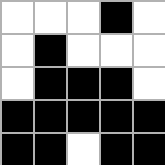[["white", "white", "white", "black", "white"], ["white", "black", "white", "white", "white"], ["white", "black", "black", "black", "white"], ["black", "black", "black", "black", "black"], ["black", "black", "white", "black", "black"]]